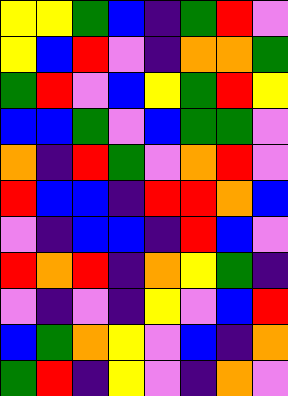[["yellow", "yellow", "green", "blue", "indigo", "green", "red", "violet"], ["yellow", "blue", "red", "violet", "indigo", "orange", "orange", "green"], ["green", "red", "violet", "blue", "yellow", "green", "red", "yellow"], ["blue", "blue", "green", "violet", "blue", "green", "green", "violet"], ["orange", "indigo", "red", "green", "violet", "orange", "red", "violet"], ["red", "blue", "blue", "indigo", "red", "red", "orange", "blue"], ["violet", "indigo", "blue", "blue", "indigo", "red", "blue", "violet"], ["red", "orange", "red", "indigo", "orange", "yellow", "green", "indigo"], ["violet", "indigo", "violet", "indigo", "yellow", "violet", "blue", "red"], ["blue", "green", "orange", "yellow", "violet", "blue", "indigo", "orange"], ["green", "red", "indigo", "yellow", "violet", "indigo", "orange", "violet"]]